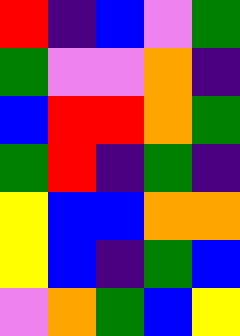[["red", "indigo", "blue", "violet", "green"], ["green", "violet", "violet", "orange", "indigo"], ["blue", "red", "red", "orange", "green"], ["green", "red", "indigo", "green", "indigo"], ["yellow", "blue", "blue", "orange", "orange"], ["yellow", "blue", "indigo", "green", "blue"], ["violet", "orange", "green", "blue", "yellow"]]